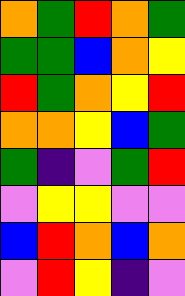[["orange", "green", "red", "orange", "green"], ["green", "green", "blue", "orange", "yellow"], ["red", "green", "orange", "yellow", "red"], ["orange", "orange", "yellow", "blue", "green"], ["green", "indigo", "violet", "green", "red"], ["violet", "yellow", "yellow", "violet", "violet"], ["blue", "red", "orange", "blue", "orange"], ["violet", "red", "yellow", "indigo", "violet"]]